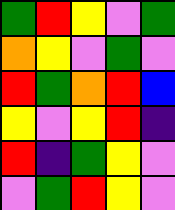[["green", "red", "yellow", "violet", "green"], ["orange", "yellow", "violet", "green", "violet"], ["red", "green", "orange", "red", "blue"], ["yellow", "violet", "yellow", "red", "indigo"], ["red", "indigo", "green", "yellow", "violet"], ["violet", "green", "red", "yellow", "violet"]]